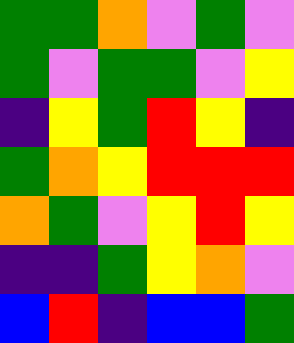[["green", "green", "orange", "violet", "green", "violet"], ["green", "violet", "green", "green", "violet", "yellow"], ["indigo", "yellow", "green", "red", "yellow", "indigo"], ["green", "orange", "yellow", "red", "red", "red"], ["orange", "green", "violet", "yellow", "red", "yellow"], ["indigo", "indigo", "green", "yellow", "orange", "violet"], ["blue", "red", "indigo", "blue", "blue", "green"]]